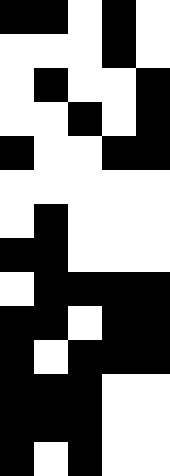[["black", "black", "white", "black", "white"], ["white", "white", "white", "black", "white"], ["white", "black", "white", "white", "black"], ["white", "white", "black", "white", "black"], ["black", "white", "white", "black", "black"], ["white", "white", "white", "white", "white"], ["white", "black", "white", "white", "white"], ["black", "black", "white", "white", "white"], ["white", "black", "black", "black", "black"], ["black", "black", "white", "black", "black"], ["black", "white", "black", "black", "black"], ["black", "black", "black", "white", "white"], ["black", "black", "black", "white", "white"], ["black", "white", "black", "white", "white"]]